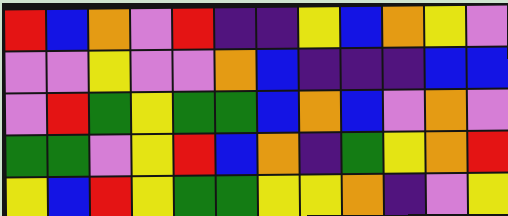[["red", "blue", "orange", "violet", "red", "indigo", "indigo", "yellow", "blue", "orange", "yellow", "violet"], ["violet", "violet", "yellow", "violet", "violet", "orange", "blue", "indigo", "indigo", "indigo", "blue", "blue"], ["violet", "red", "green", "yellow", "green", "green", "blue", "orange", "blue", "violet", "orange", "violet"], ["green", "green", "violet", "yellow", "red", "blue", "orange", "indigo", "green", "yellow", "orange", "red"], ["yellow", "blue", "red", "yellow", "green", "green", "yellow", "yellow", "orange", "indigo", "violet", "yellow"]]